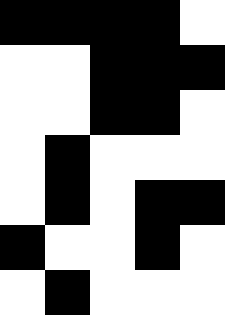[["black", "black", "black", "black", "white"], ["white", "white", "black", "black", "black"], ["white", "white", "black", "black", "white"], ["white", "black", "white", "white", "white"], ["white", "black", "white", "black", "black"], ["black", "white", "white", "black", "white"], ["white", "black", "white", "white", "white"]]